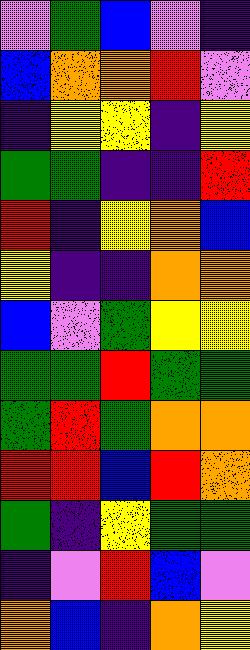[["violet", "green", "blue", "violet", "indigo"], ["blue", "orange", "orange", "red", "violet"], ["indigo", "yellow", "yellow", "indigo", "yellow"], ["green", "green", "indigo", "indigo", "red"], ["red", "indigo", "yellow", "orange", "blue"], ["yellow", "indigo", "indigo", "orange", "orange"], ["blue", "violet", "green", "yellow", "yellow"], ["green", "green", "red", "green", "green"], ["green", "red", "green", "orange", "orange"], ["red", "red", "blue", "red", "orange"], ["green", "indigo", "yellow", "green", "green"], ["indigo", "violet", "red", "blue", "violet"], ["orange", "blue", "indigo", "orange", "yellow"]]